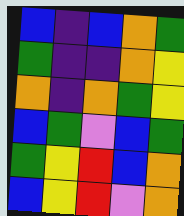[["blue", "indigo", "blue", "orange", "green"], ["green", "indigo", "indigo", "orange", "yellow"], ["orange", "indigo", "orange", "green", "yellow"], ["blue", "green", "violet", "blue", "green"], ["green", "yellow", "red", "blue", "orange"], ["blue", "yellow", "red", "violet", "orange"]]